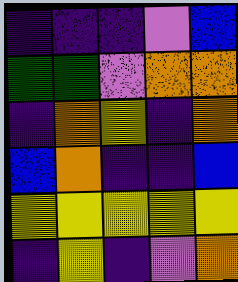[["indigo", "indigo", "indigo", "violet", "blue"], ["green", "green", "violet", "orange", "orange"], ["indigo", "orange", "yellow", "indigo", "orange"], ["blue", "orange", "indigo", "indigo", "blue"], ["yellow", "yellow", "yellow", "yellow", "yellow"], ["indigo", "yellow", "indigo", "violet", "orange"]]